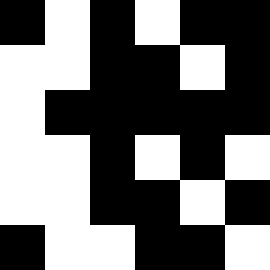[["black", "white", "black", "white", "black", "black"], ["white", "white", "black", "black", "white", "black"], ["white", "black", "black", "black", "black", "black"], ["white", "white", "black", "white", "black", "white"], ["white", "white", "black", "black", "white", "black"], ["black", "white", "white", "black", "black", "white"]]